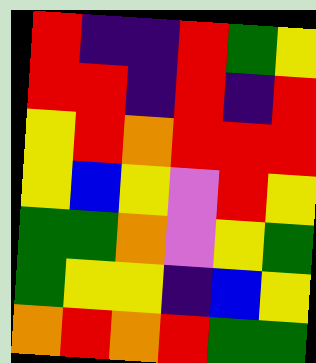[["red", "indigo", "indigo", "red", "green", "yellow"], ["red", "red", "indigo", "red", "indigo", "red"], ["yellow", "red", "orange", "red", "red", "red"], ["yellow", "blue", "yellow", "violet", "red", "yellow"], ["green", "green", "orange", "violet", "yellow", "green"], ["green", "yellow", "yellow", "indigo", "blue", "yellow"], ["orange", "red", "orange", "red", "green", "green"]]